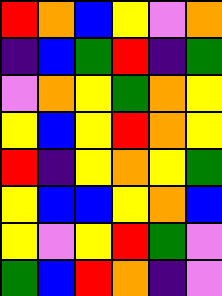[["red", "orange", "blue", "yellow", "violet", "orange"], ["indigo", "blue", "green", "red", "indigo", "green"], ["violet", "orange", "yellow", "green", "orange", "yellow"], ["yellow", "blue", "yellow", "red", "orange", "yellow"], ["red", "indigo", "yellow", "orange", "yellow", "green"], ["yellow", "blue", "blue", "yellow", "orange", "blue"], ["yellow", "violet", "yellow", "red", "green", "violet"], ["green", "blue", "red", "orange", "indigo", "violet"]]